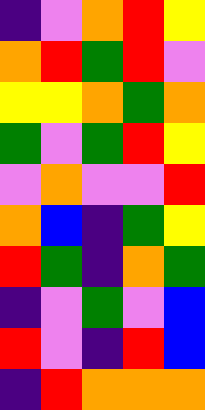[["indigo", "violet", "orange", "red", "yellow"], ["orange", "red", "green", "red", "violet"], ["yellow", "yellow", "orange", "green", "orange"], ["green", "violet", "green", "red", "yellow"], ["violet", "orange", "violet", "violet", "red"], ["orange", "blue", "indigo", "green", "yellow"], ["red", "green", "indigo", "orange", "green"], ["indigo", "violet", "green", "violet", "blue"], ["red", "violet", "indigo", "red", "blue"], ["indigo", "red", "orange", "orange", "orange"]]